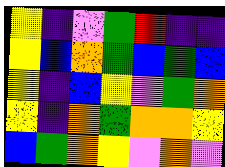[["yellow", "indigo", "violet", "green", "red", "indigo", "indigo"], ["yellow", "blue", "orange", "green", "blue", "green", "blue"], ["yellow", "indigo", "blue", "yellow", "violet", "green", "orange"], ["yellow", "indigo", "orange", "green", "orange", "orange", "yellow"], ["blue", "green", "orange", "yellow", "violet", "orange", "violet"]]